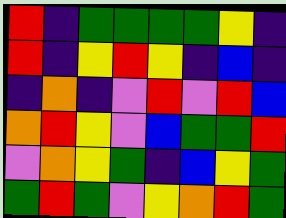[["red", "indigo", "green", "green", "green", "green", "yellow", "indigo"], ["red", "indigo", "yellow", "red", "yellow", "indigo", "blue", "indigo"], ["indigo", "orange", "indigo", "violet", "red", "violet", "red", "blue"], ["orange", "red", "yellow", "violet", "blue", "green", "green", "red"], ["violet", "orange", "yellow", "green", "indigo", "blue", "yellow", "green"], ["green", "red", "green", "violet", "yellow", "orange", "red", "green"]]